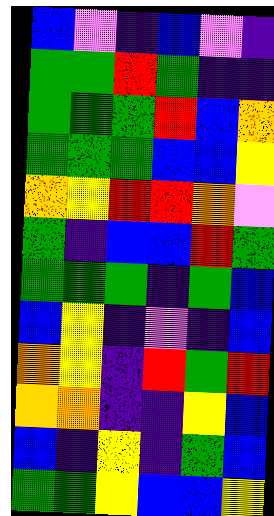[["blue", "violet", "indigo", "blue", "violet", "indigo"], ["green", "green", "red", "green", "indigo", "indigo"], ["green", "green", "green", "red", "blue", "orange"], ["green", "green", "green", "blue", "blue", "yellow"], ["orange", "yellow", "red", "red", "orange", "violet"], ["green", "indigo", "blue", "blue", "red", "green"], ["green", "green", "green", "indigo", "green", "blue"], ["blue", "yellow", "indigo", "violet", "indigo", "blue"], ["orange", "yellow", "indigo", "red", "green", "red"], ["orange", "orange", "indigo", "indigo", "yellow", "blue"], ["blue", "indigo", "yellow", "indigo", "green", "blue"], ["green", "green", "yellow", "blue", "blue", "yellow"]]